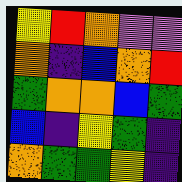[["yellow", "red", "orange", "violet", "violet"], ["orange", "indigo", "blue", "orange", "red"], ["green", "orange", "orange", "blue", "green"], ["blue", "indigo", "yellow", "green", "indigo"], ["orange", "green", "green", "yellow", "indigo"]]